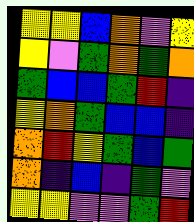[["yellow", "yellow", "blue", "orange", "violet", "yellow"], ["yellow", "violet", "green", "orange", "green", "orange"], ["green", "blue", "blue", "green", "red", "indigo"], ["yellow", "orange", "green", "blue", "blue", "indigo"], ["orange", "red", "yellow", "green", "blue", "green"], ["orange", "indigo", "blue", "indigo", "green", "violet"], ["yellow", "yellow", "violet", "violet", "green", "red"]]